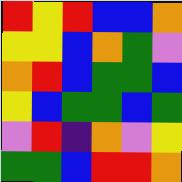[["red", "yellow", "red", "blue", "blue", "orange"], ["yellow", "yellow", "blue", "orange", "green", "violet"], ["orange", "red", "blue", "green", "green", "blue"], ["yellow", "blue", "green", "green", "blue", "green"], ["violet", "red", "indigo", "orange", "violet", "yellow"], ["green", "green", "blue", "red", "red", "orange"]]